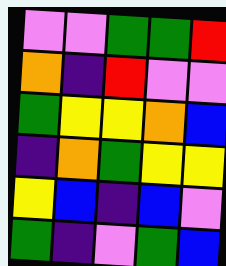[["violet", "violet", "green", "green", "red"], ["orange", "indigo", "red", "violet", "violet"], ["green", "yellow", "yellow", "orange", "blue"], ["indigo", "orange", "green", "yellow", "yellow"], ["yellow", "blue", "indigo", "blue", "violet"], ["green", "indigo", "violet", "green", "blue"]]